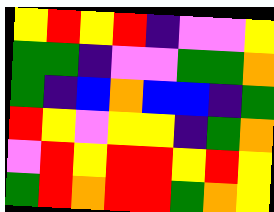[["yellow", "red", "yellow", "red", "indigo", "violet", "violet", "yellow"], ["green", "green", "indigo", "violet", "violet", "green", "green", "orange"], ["green", "indigo", "blue", "orange", "blue", "blue", "indigo", "green"], ["red", "yellow", "violet", "yellow", "yellow", "indigo", "green", "orange"], ["violet", "red", "yellow", "red", "red", "yellow", "red", "yellow"], ["green", "red", "orange", "red", "red", "green", "orange", "yellow"]]